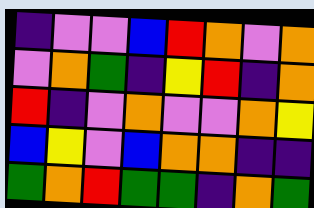[["indigo", "violet", "violet", "blue", "red", "orange", "violet", "orange"], ["violet", "orange", "green", "indigo", "yellow", "red", "indigo", "orange"], ["red", "indigo", "violet", "orange", "violet", "violet", "orange", "yellow"], ["blue", "yellow", "violet", "blue", "orange", "orange", "indigo", "indigo"], ["green", "orange", "red", "green", "green", "indigo", "orange", "green"]]